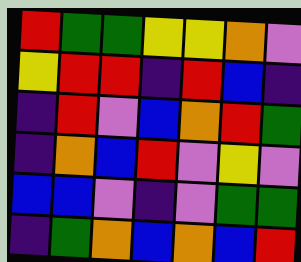[["red", "green", "green", "yellow", "yellow", "orange", "violet"], ["yellow", "red", "red", "indigo", "red", "blue", "indigo"], ["indigo", "red", "violet", "blue", "orange", "red", "green"], ["indigo", "orange", "blue", "red", "violet", "yellow", "violet"], ["blue", "blue", "violet", "indigo", "violet", "green", "green"], ["indigo", "green", "orange", "blue", "orange", "blue", "red"]]